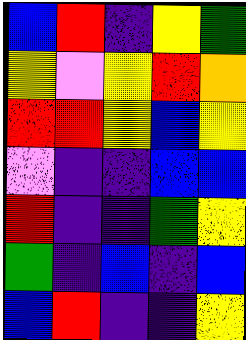[["blue", "red", "indigo", "yellow", "green"], ["yellow", "violet", "yellow", "red", "orange"], ["red", "red", "yellow", "blue", "yellow"], ["violet", "indigo", "indigo", "blue", "blue"], ["red", "indigo", "indigo", "green", "yellow"], ["green", "indigo", "blue", "indigo", "blue"], ["blue", "red", "indigo", "indigo", "yellow"]]